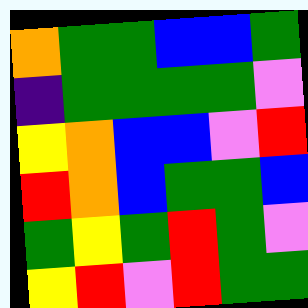[["orange", "green", "green", "blue", "blue", "green"], ["indigo", "green", "green", "green", "green", "violet"], ["yellow", "orange", "blue", "blue", "violet", "red"], ["red", "orange", "blue", "green", "green", "blue"], ["green", "yellow", "green", "red", "green", "violet"], ["yellow", "red", "violet", "red", "green", "green"]]